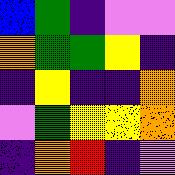[["blue", "green", "indigo", "violet", "violet"], ["orange", "green", "green", "yellow", "indigo"], ["indigo", "yellow", "indigo", "indigo", "orange"], ["violet", "green", "yellow", "yellow", "orange"], ["indigo", "orange", "red", "indigo", "violet"]]